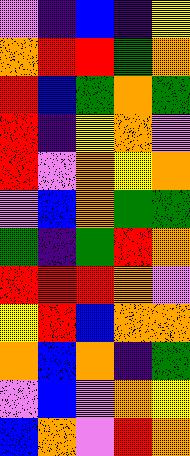[["violet", "indigo", "blue", "indigo", "yellow"], ["orange", "red", "red", "green", "orange"], ["red", "blue", "green", "orange", "green"], ["red", "indigo", "yellow", "orange", "violet"], ["red", "violet", "orange", "yellow", "orange"], ["violet", "blue", "orange", "green", "green"], ["green", "indigo", "green", "red", "orange"], ["red", "red", "red", "orange", "violet"], ["yellow", "red", "blue", "orange", "orange"], ["orange", "blue", "orange", "indigo", "green"], ["violet", "blue", "violet", "orange", "yellow"], ["blue", "orange", "violet", "red", "orange"]]